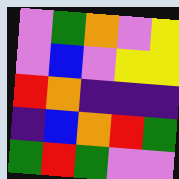[["violet", "green", "orange", "violet", "yellow"], ["violet", "blue", "violet", "yellow", "yellow"], ["red", "orange", "indigo", "indigo", "indigo"], ["indigo", "blue", "orange", "red", "green"], ["green", "red", "green", "violet", "violet"]]